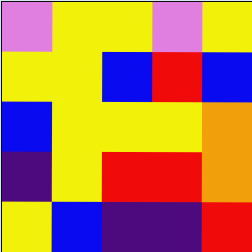[["violet", "yellow", "yellow", "violet", "yellow"], ["yellow", "yellow", "blue", "red", "blue"], ["blue", "yellow", "yellow", "yellow", "orange"], ["indigo", "yellow", "red", "red", "orange"], ["yellow", "blue", "indigo", "indigo", "red"]]